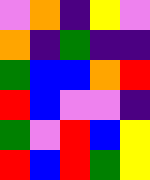[["violet", "orange", "indigo", "yellow", "violet"], ["orange", "indigo", "green", "indigo", "indigo"], ["green", "blue", "blue", "orange", "red"], ["red", "blue", "violet", "violet", "indigo"], ["green", "violet", "red", "blue", "yellow"], ["red", "blue", "red", "green", "yellow"]]